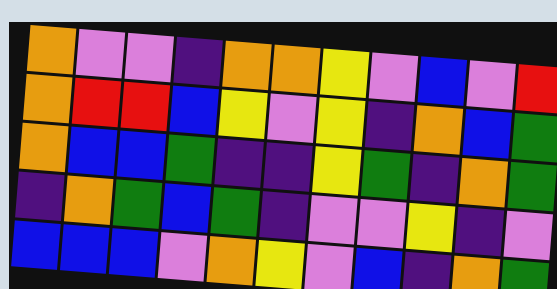[["orange", "violet", "violet", "indigo", "orange", "orange", "yellow", "violet", "blue", "violet", "red"], ["orange", "red", "red", "blue", "yellow", "violet", "yellow", "indigo", "orange", "blue", "green"], ["orange", "blue", "blue", "green", "indigo", "indigo", "yellow", "green", "indigo", "orange", "green"], ["indigo", "orange", "green", "blue", "green", "indigo", "violet", "violet", "yellow", "indigo", "violet"], ["blue", "blue", "blue", "violet", "orange", "yellow", "violet", "blue", "indigo", "orange", "green"]]